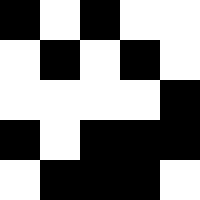[["black", "white", "black", "white", "white"], ["white", "black", "white", "black", "white"], ["white", "white", "white", "white", "black"], ["black", "white", "black", "black", "black"], ["white", "black", "black", "black", "white"]]